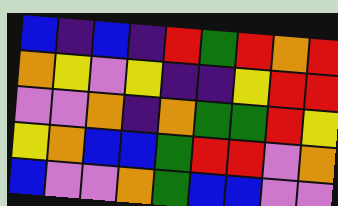[["blue", "indigo", "blue", "indigo", "red", "green", "red", "orange", "red"], ["orange", "yellow", "violet", "yellow", "indigo", "indigo", "yellow", "red", "red"], ["violet", "violet", "orange", "indigo", "orange", "green", "green", "red", "yellow"], ["yellow", "orange", "blue", "blue", "green", "red", "red", "violet", "orange"], ["blue", "violet", "violet", "orange", "green", "blue", "blue", "violet", "violet"]]